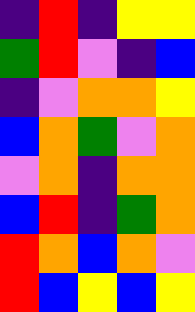[["indigo", "red", "indigo", "yellow", "yellow"], ["green", "red", "violet", "indigo", "blue"], ["indigo", "violet", "orange", "orange", "yellow"], ["blue", "orange", "green", "violet", "orange"], ["violet", "orange", "indigo", "orange", "orange"], ["blue", "red", "indigo", "green", "orange"], ["red", "orange", "blue", "orange", "violet"], ["red", "blue", "yellow", "blue", "yellow"]]